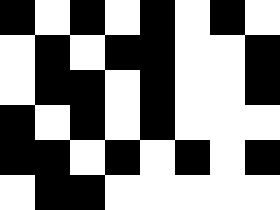[["black", "white", "black", "white", "black", "white", "black", "white"], ["white", "black", "white", "black", "black", "white", "white", "black"], ["white", "black", "black", "white", "black", "white", "white", "black"], ["black", "white", "black", "white", "black", "white", "white", "white"], ["black", "black", "white", "black", "white", "black", "white", "black"], ["white", "black", "black", "white", "white", "white", "white", "white"]]